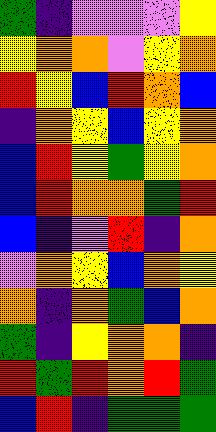[["green", "indigo", "violet", "violet", "violet", "yellow"], ["yellow", "orange", "orange", "violet", "yellow", "orange"], ["red", "yellow", "blue", "red", "orange", "blue"], ["indigo", "orange", "yellow", "blue", "yellow", "orange"], ["blue", "red", "yellow", "green", "yellow", "orange"], ["blue", "red", "orange", "orange", "green", "red"], ["blue", "indigo", "violet", "red", "indigo", "orange"], ["violet", "orange", "yellow", "blue", "orange", "yellow"], ["orange", "indigo", "orange", "green", "blue", "orange"], ["green", "indigo", "yellow", "orange", "orange", "indigo"], ["red", "green", "red", "orange", "red", "green"], ["blue", "red", "indigo", "green", "green", "green"]]